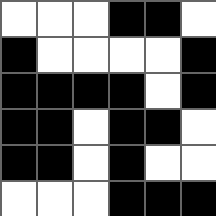[["white", "white", "white", "black", "black", "white"], ["black", "white", "white", "white", "white", "black"], ["black", "black", "black", "black", "white", "black"], ["black", "black", "white", "black", "black", "white"], ["black", "black", "white", "black", "white", "white"], ["white", "white", "white", "black", "black", "black"]]